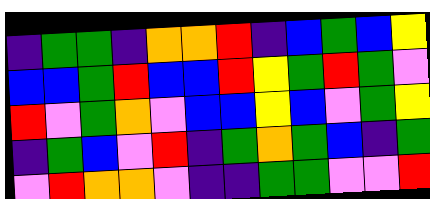[["indigo", "green", "green", "indigo", "orange", "orange", "red", "indigo", "blue", "green", "blue", "yellow"], ["blue", "blue", "green", "red", "blue", "blue", "red", "yellow", "green", "red", "green", "violet"], ["red", "violet", "green", "orange", "violet", "blue", "blue", "yellow", "blue", "violet", "green", "yellow"], ["indigo", "green", "blue", "violet", "red", "indigo", "green", "orange", "green", "blue", "indigo", "green"], ["violet", "red", "orange", "orange", "violet", "indigo", "indigo", "green", "green", "violet", "violet", "red"]]